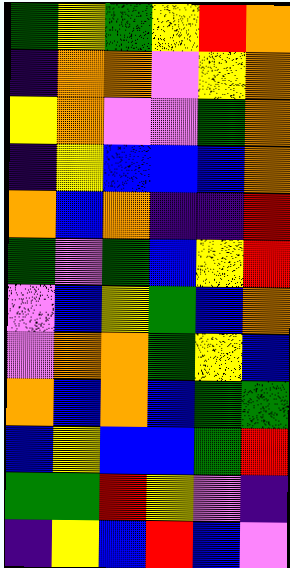[["green", "yellow", "green", "yellow", "red", "orange"], ["indigo", "orange", "orange", "violet", "yellow", "orange"], ["yellow", "orange", "violet", "violet", "green", "orange"], ["indigo", "yellow", "blue", "blue", "blue", "orange"], ["orange", "blue", "orange", "indigo", "indigo", "red"], ["green", "violet", "green", "blue", "yellow", "red"], ["violet", "blue", "yellow", "green", "blue", "orange"], ["violet", "orange", "orange", "green", "yellow", "blue"], ["orange", "blue", "orange", "blue", "green", "green"], ["blue", "yellow", "blue", "blue", "green", "red"], ["green", "green", "red", "yellow", "violet", "indigo"], ["indigo", "yellow", "blue", "red", "blue", "violet"]]